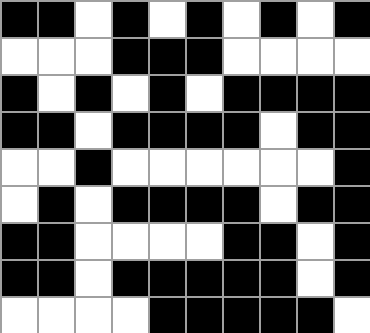[["black", "black", "white", "black", "white", "black", "white", "black", "white", "black"], ["white", "white", "white", "black", "black", "black", "white", "white", "white", "white"], ["black", "white", "black", "white", "black", "white", "black", "black", "black", "black"], ["black", "black", "white", "black", "black", "black", "black", "white", "black", "black"], ["white", "white", "black", "white", "white", "white", "white", "white", "white", "black"], ["white", "black", "white", "black", "black", "black", "black", "white", "black", "black"], ["black", "black", "white", "white", "white", "white", "black", "black", "white", "black"], ["black", "black", "white", "black", "black", "black", "black", "black", "white", "black"], ["white", "white", "white", "white", "black", "black", "black", "black", "black", "white"]]